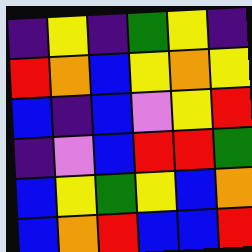[["indigo", "yellow", "indigo", "green", "yellow", "indigo"], ["red", "orange", "blue", "yellow", "orange", "yellow"], ["blue", "indigo", "blue", "violet", "yellow", "red"], ["indigo", "violet", "blue", "red", "red", "green"], ["blue", "yellow", "green", "yellow", "blue", "orange"], ["blue", "orange", "red", "blue", "blue", "red"]]